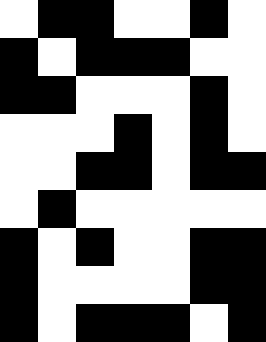[["white", "black", "black", "white", "white", "black", "white"], ["black", "white", "black", "black", "black", "white", "white"], ["black", "black", "white", "white", "white", "black", "white"], ["white", "white", "white", "black", "white", "black", "white"], ["white", "white", "black", "black", "white", "black", "black"], ["white", "black", "white", "white", "white", "white", "white"], ["black", "white", "black", "white", "white", "black", "black"], ["black", "white", "white", "white", "white", "black", "black"], ["black", "white", "black", "black", "black", "white", "black"]]